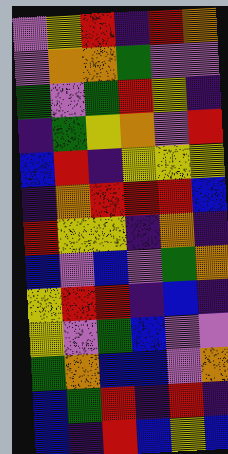[["violet", "yellow", "red", "indigo", "red", "orange"], ["violet", "orange", "orange", "green", "violet", "violet"], ["green", "violet", "green", "red", "yellow", "indigo"], ["indigo", "green", "yellow", "orange", "violet", "red"], ["blue", "red", "indigo", "yellow", "yellow", "yellow"], ["indigo", "orange", "red", "red", "red", "blue"], ["red", "yellow", "yellow", "indigo", "orange", "indigo"], ["blue", "violet", "blue", "violet", "green", "orange"], ["yellow", "red", "red", "indigo", "blue", "indigo"], ["yellow", "violet", "green", "blue", "violet", "violet"], ["green", "orange", "blue", "blue", "violet", "orange"], ["blue", "green", "red", "indigo", "red", "indigo"], ["blue", "indigo", "red", "blue", "yellow", "blue"]]